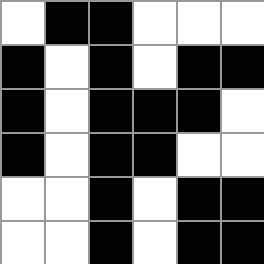[["white", "black", "black", "white", "white", "white"], ["black", "white", "black", "white", "black", "black"], ["black", "white", "black", "black", "black", "white"], ["black", "white", "black", "black", "white", "white"], ["white", "white", "black", "white", "black", "black"], ["white", "white", "black", "white", "black", "black"]]